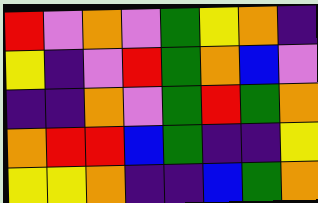[["red", "violet", "orange", "violet", "green", "yellow", "orange", "indigo"], ["yellow", "indigo", "violet", "red", "green", "orange", "blue", "violet"], ["indigo", "indigo", "orange", "violet", "green", "red", "green", "orange"], ["orange", "red", "red", "blue", "green", "indigo", "indigo", "yellow"], ["yellow", "yellow", "orange", "indigo", "indigo", "blue", "green", "orange"]]